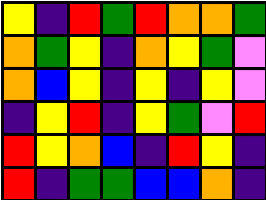[["yellow", "indigo", "red", "green", "red", "orange", "orange", "green"], ["orange", "green", "yellow", "indigo", "orange", "yellow", "green", "violet"], ["orange", "blue", "yellow", "indigo", "yellow", "indigo", "yellow", "violet"], ["indigo", "yellow", "red", "indigo", "yellow", "green", "violet", "red"], ["red", "yellow", "orange", "blue", "indigo", "red", "yellow", "indigo"], ["red", "indigo", "green", "green", "blue", "blue", "orange", "indigo"]]